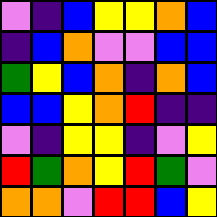[["violet", "indigo", "blue", "yellow", "yellow", "orange", "blue"], ["indigo", "blue", "orange", "violet", "violet", "blue", "blue"], ["green", "yellow", "blue", "orange", "indigo", "orange", "blue"], ["blue", "blue", "yellow", "orange", "red", "indigo", "indigo"], ["violet", "indigo", "yellow", "yellow", "indigo", "violet", "yellow"], ["red", "green", "orange", "yellow", "red", "green", "violet"], ["orange", "orange", "violet", "red", "red", "blue", "yellow"]]